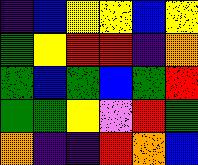[["indigo", "blue", "yellow", "yellow", "blue", "yellow"], ["green", "yellow", "red", "red", "indigo", "orange"], ["green", "blue", "green", "blue", "green", "red"], ["green", "green", "yellow", "violet", "red", "green"], ["orange", "indigo", "indigo", "red", "orange", "blue"]]